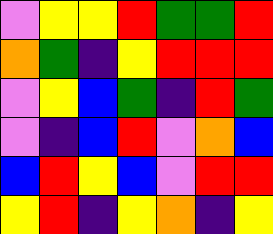[["violet", "yellow", "yellow", "red", "green", "green", "red"], ["orange", "green", "indigo", "yellow", "red", "red", "red"], ["violet", "yellow", "blue", "green", "indigo", "red", "green"], ["violet", "indigo", "blue", "red", "violet", "orange", "blue"], ["blue", "red", "yellow", "blue", "violet", "red", "red"], ["yellow", "red", "indigo", "yellow", "orange", "indigo", "yellow"]]